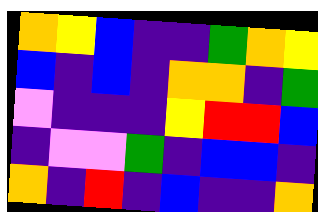[["orange", "yellow", "blue", "indigo", "indigo", "green", "orange", "yellow"], ["blue", "indigo", "blue", "indigo", "orange", "orange", "indigo", "green"], ["violet", "indigo", "indigo", "indigo", "yellow", "red", "red", "blue"], ["indigo", "violet", "violet", "green", "indigo", "blue", "blue", "indigo"], ["orange", "indigo", "red", "indigo", "blue", "indigo", "indigo", "orange"]]